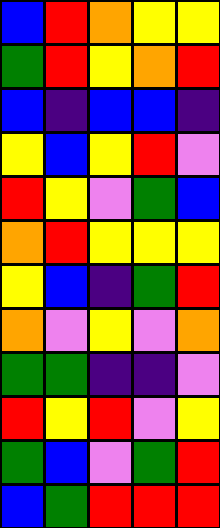[["blue", "red", "orange", "yellow", "yellow"], ["green", "red", "yellow", "orange", "red"], ["blue", "indigo", "blue", "blue", "indigo"], ["yellow", "blue", "yellow", "red", "violet"], ["red", "yellow", "violet", "green", "blue"], ["orange", "red", "yellow", "yellow", "yellow"], ["yellow", "blue", "indigo", "green", "red"], ["orange", "violet", "yellow", "violet", "orange"], ["green", "green", "indigo", "indigo", "violet"], ["red", "yellow", "red", "violet", "yellow"], ["green", "blue", "violet", "green", "red"], ["blue", "green", "red", "red", "red"]]